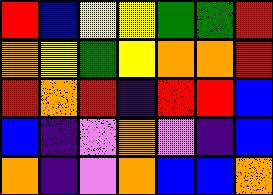[["red", "blue", "yellow", "yellow", "green", "green", "red"], ["orange", "yellow", "green", "yellow", "orange", "orange", "red"], ["red", "orange", "red", "indigo", "red", "red", "blue"], ["blue", "indigo", "violet", "orange", "violet", "indigo", "blue"], ["orange", "indigo", "violet", "orange", "blue", "blue", "orange"]]